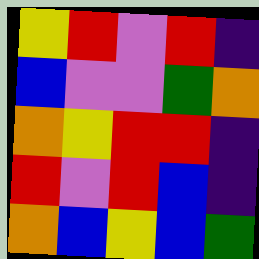[["yellow", "red", "violet", "red", "indigo"], ["blue", "violet", "violet", "green", "orange"], ["orange", "yellow", "red", "red", "indigo"], ["red", "violet", "red", "blue", "indigo"], ["orange", "blue", "yellow", "blue", "green"]]